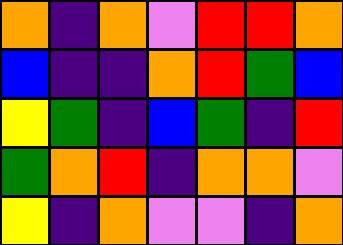[["orange", "indigo", "orange", "violet", "red", "red", "orange"], ["blue", "indigo", "indigo", "orange", "red", "green", "blue"], ["yellow", "green", "indigo", "blue", "green", "indigo", "red"], ["green", "orange", "red", "indigo", "orange", "orange", "violet"], ["yellow", "indigo", "orange", "violet", "violet", "indigo", "orange"]]